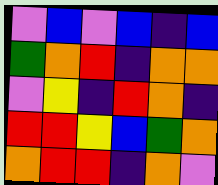[["violet", "blue", "violet", "blue", "indigo", "blue"], ["green", "orange", "red", "indigo", "orange", "orange"], ["violet", "yellow", "indigo", "red", "orange", "indigo"], ["red", "red", "yellow", "blue", "green", "orange"], ["orange", "red", "red", "indigo", "orange", "violet"]]